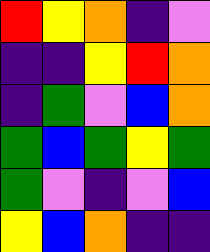[["red", "yellow", "orange", "indigo", "violet"], ["indigo", "indigo", "yellow", "red", "orange"], ["indigo", "green", "violet", "blue", "orange"], ["green", "blue", "green", "yellow", "green"], ["green", "violet", "indigo", "violet", "blue"], ["yellow", "blue", "orange", "indigo", "indigo"]]